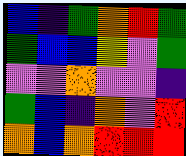[["blue", "indigo", "green", "orange", "red", "green"], ["green", "blue", "blue", "yellow", "violet", "green"], ["violet", "violet", "orange", "violet", "violet", "indigo"], ["green", "blue", "indigo", "orange", "violet", "red"], ["orange", "blue", "orange", "red", "red", "red"]]